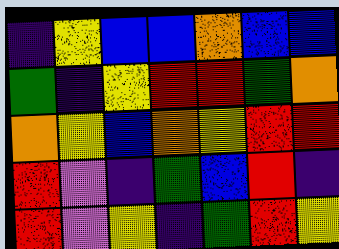[["indigo", "yellow", "blue", "blue", "orange", "blue", "blue"], ["green", "indigo", "yellow", "red", "red", "green", "orange"], ["orange", "yellow", "blue", "orange", "yellow", "red", "red"], ["red", "violet", "indigo", "green", "blue", "red", "indigo"], ["red", "violet", "yellow", "indigo", "green", "red", "yellow"]]